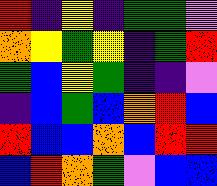[["red", "indigo", "yellow", "indigo", "green", "green", "violet"], ["orange", "yellow", "green", "yellow", "indigo", "green", "red"], ["green", "blue", "yellow", "green", "indigo", "indigo", "violet"], ["indigo", "blue", "green", "blue", "orange", "red", "blue"], ["red", "blue", "blue", "orange", "blue", "red", "red"], ["blue", "red", "orange", "green", "violet", "blue", "blue"]]